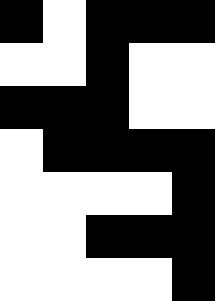[["black", "white", "black", "black", "black"], ["white", "white", "black", "white", "white"], ["black", "black", "black", "white", "white"], ["white", "black", "black", "black", "black"], ["white", "white", "white", "white", "black"], ["white", "white", "black", "black", "black"], ["white", "white", "white", "white", "black"]]